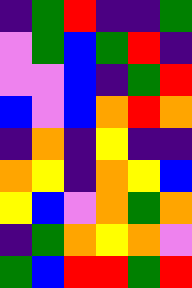[["indigo", "green", "red", "indigo", "indigo", "green"], ["violet", "green", "blue", "green", "red", "indigo"], ["violet", "violet", "blue", "indigo", "green", "red"], ["blue", "violet", "blue", "orange", "red", "orange"], ["indigo", "orange", "indigo", "yellow", "indigo", "indigo"], ["orange", "yellow", "indigo", "orange", "yellow", "blue"], ["yellow", "blue", "violet", "orange", "green", "orange"], ["indigo", "green", "orange", "yellow", "orange", "violet"], ["green", "blue", "red", "red", "green", "red"]]